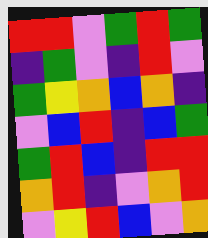[["red", "red", "violet", "green", "red", "green"], ["indigo", "green", "violet", "indigo", "red", "violet"], ["green", "yellow", "orange", "blue", "orange", "indigo"], ["violet", "blue", "red", "indigo", "blue", "green"], ["green", "red", "blue", "indigo", "red", "red"], ["orange", "red", "indigo", "violet", "orange", "red"], ["violet", "yellow", "red", "blue", "violet", "orange"]]